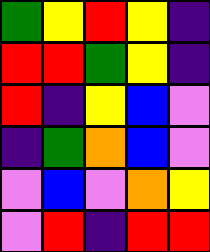[["green", "yellow", "red", "yellow", "indigo"], ["red", "red", "green", "yellow", "indigo"], ["red", "indigo", "yellow", "blue", "violet"], ["indigo", "green", "orange", "blue", "violet"], ["violet", "blue", "violet", "orange", "yellow"], ["violet", "red", "indigo", "red", "red"]]